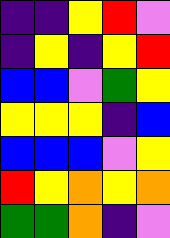[["indigo", "indigo", "yellow", "red", "violet"], ["indigo", "yellow", "indigo", "yellow", "red"], ["blue", "blue", "violet", "green", "yellow"], ["yellow", "yellow", "yellow", "indigo", "blue"], ["blue", "blue", "blue", "violet", "yellow"], ["red", "yellow", "orange", "yellow", "orange"], ["green", "green", "orange", "indigo", "violet"]]